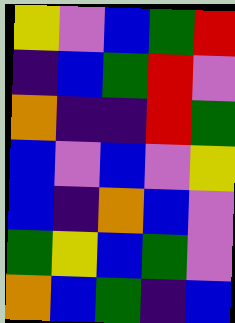[["yellow", "violet", "blue", "green", "red"], ["indigo", "blue", "green", "red", "violet"], ["orange", "indigo", "indigo", "red", "green"], ["blue", "violet", "blue", "violet", "yellow"], ["blue", "indigo", "orange", "blue", "violet"], ["green", "yellow", "blue", "green", "violet"], ["orange", "blue", "green", "indigo", "blue"]]